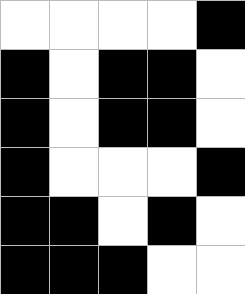[["white", "white", "white", "white", "black"], ["black", "white", "black", "black", "white"], ["black", "white", "black", "black", "white"], ["black", "white", "white", "white", "black"], ["black", "black", "white", "black", "white"], ["black", "black", "black", "white", "white"]]